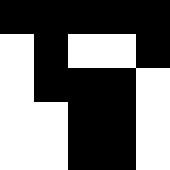[["black", "black", "black", "black", "black"], ["white", "black", "white", "white", "black"], ["white", "black", "black", "black", "white"], ["white", "white", "black", "black", "white"], ["white", "white", "black", "black", "white"]]